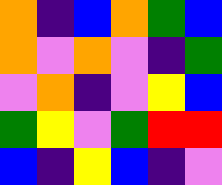[["orange", "indigo", "blue", "orange", "green", "blue"], ["orange", "violet", "orange", "violet", "indigo", "green"], ["violet", "orange", "indigo", "violet", "yellow", "blue"], ["green", "yellow", "violet", "green", "red", "red"], ["blue", "indigo", "yellow", "blue", "indigo", "violet"]]